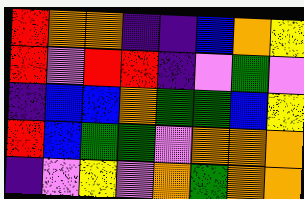[["red", "orange", "orange", "indigo", "indigo", "blue", "orange", "yellow"], ["red", "violet", "red", "red", "indigo", "violet", "green", "violet"], ["indigo", "blue", "blue", "orange", "green", "green", "blue", "yellow"], ["red", "blue", "green", "green", "violet", "orange", "orange", "orange"], ["indigo", "violet", "yellow", "violet", "orange", "green", "orange", "orange"]]